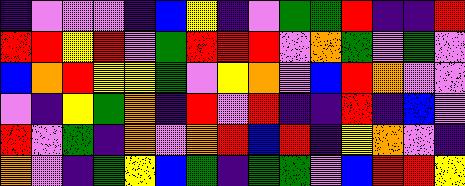[["indigo", "violet", "violet", "violet", "indigo", "blue", "yellow", "indigo", "violet", "green", "green", "red", "indigo", "indigo", "red"], ["red", "red", "yellow", "red", "violet", "green", "red", "red", "red", "violet", "orange", "green", "violet", "green", "violet"], ["blue", "orange", "red", "yellow", "yellow", "green", "violet", "yellow", "orange", "violet", "blue", "red", "orange", "violet", "violet"], ["violet", "indigo", "yellow", "green", "orange", "indigo", "red", "violet", "red", "indigo", "indigo", "red", "indigo", "blue", "violet"], ["red", "violet", "green", "indigo", "orange", "violet", "orange", "red", "blue", "red", "indigo", "yellow", "orange", "violet", "indigo"], ["orange", "violet", "indigo", "green", "yellow", "blue", "green", "indigo", "green", "green", "violet", "blue", "red", "red", "yellow"]]